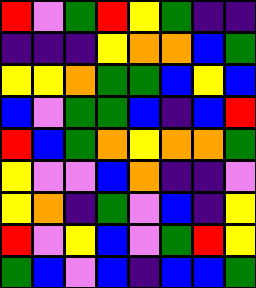[["red", "violet", "green", "red", "yellow", "green", "indigo", "indigo"], ["indigo", "indigo", "indigo", "yellow", "orange", "orange", "blue", "green"], ["yellow", "yellow", "orange", "green", "green", "blue", "yellow", "blue"], ["blue", "violet", "green", "green", "blue", "indigo", "blue", "red"], ["red", "blue", "green", "orange", "yellow", "orange", "orange", "green"], ["yellow", "violet", "violet", "blue", "orange", "indigo", "indigo", "violet"], ["yellow", "orange", "indigo", "green", "violet", "blue", "indigo", "yellow"], ["red", "violet", "yellow", "blue", "violet", "green", "red", "yellow"], ["green", "blue", "violet", "blue", "indigo", "blue", "blue", "green"]]